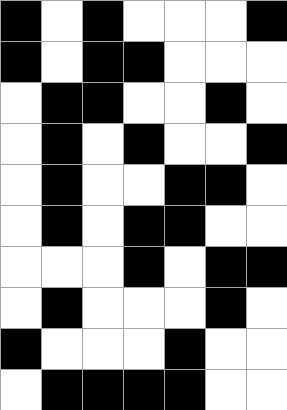[["black", "white", "black", "white", "white", "white", "black"], ["black", "white", "black", "black", "white", "white", "white"], ["white", "black", "black", "white", "white", "black", "white"], ["white", "black", "white", "black", "white", "white", "black"], ["white", "black", "white", "white", "black", "black", "white"], ["white", "black", "white", "black", "black", "white", "white"], ["white", "white", "white", "black", "white", "black", "black"], ["white", "black", "white", "white", "white", "black", "white"], ["black", "white", "white", "white", "black", "white", "white"], ["white", "black", "black", "black", "black", "white", "white"]]